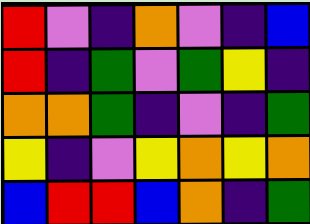[["red", "violet", "indigo", "orange", "violet", "indigo", "blue"], ["red", "indigo", "green", "violet", "green", "yellow", "indigo"], ["orange", "orange", "green", "indigo", "violet", "indigo", "green"], ["yellow", "indigo", "violet", "yellow", "orange", "yellow", "orange"], ["blue", "red", "red", "blue", "orange", "indigo", "green"]]